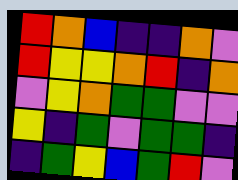[["red", "orange", "blue", "indigo", "indigo", "orange", "violet"], ["red", "yellow", "yellow", "orange", "red", "indigo", "orange"], ["violet", "yellow", "orange", "green", "green", "violet", "violet"], ["yellow", "indigo", "green", "violet", "green", "green", "indigo"], ["indigo", "green", "yellow", "blue", "green", "red", "violet"]]